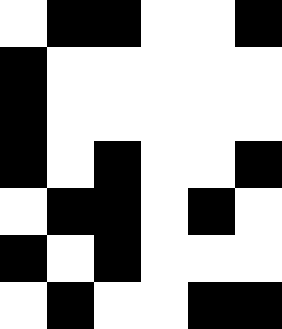[["white", "black", "black", "white", "white", "black"], ["black", "white", "white", "white", "white", "white"], ["black", "white", "white", "white", "white", "white"], ["black", "white", "black", "white", "white", "black"], ["white", "black", "black", "white", "black", "white"], ["black", "white", "black", "white", "white", "white"], ["white", "black", "white", "white", "black", "black"]]